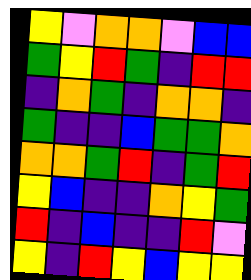[["yellow", "violet", "orange", "orange", "violet", "blue", "blue"], ["green", "yellow", "red", "green", "indigo", "red", "red"], ["indigo", "orange", "green", "indigo", "orange", "orange", "indigo"], ["green", "indigo", "indigo", "blue", "green", "green", "orange"], ["orange", "orange", "green", "red", "indigo", "green", "red"], ["yellow", "blue", "indigo", "indigo", "orange", "yellow", "green"], ["red", "indigo", "blue", "indigo", "indigo", "red", "violet"], ["yellow", "indigo", "red", "yellow", "blue", "yellow", "yellow"]]